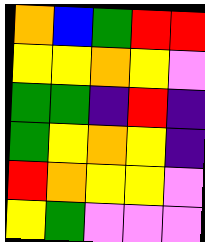[["orange", "blue", "green", "red", "red"], ["yellow", "yellow", "orange", "yellow", "violet"], ["green", "green", "indigo", "red", "indigo"], ["green", "yellow", "orange", "yellow", "indigo"], ["red", "orange", "yellow", "yellow", "violet"], ["yellow", "green", "violet", "violet", "violet"]]